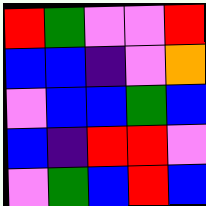[["red", "green", "violet", "violet", "red"], ["blue", "blue", "indigo", "violet", "orange"], ["violet", "blue", "blue", "green", "blue"], ["blue", "indigo", "red", "red", "violet"], ["violet", "green", "blue", "red", "blue"]]